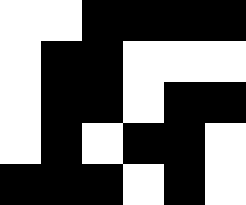[["white", "white", "black", "black", "black", "black"], ["white", "black", "black", "white", "white", "white"], ["white", "black", "black", "white", "black", "black"], ["white", "black", "white", "black", "black", "white"], ["black", "black", "black", "white", "black", "white"]]